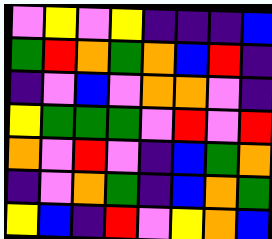[["violet", "yellow", "violet", "yellow", "indigo", "indigo", "indigo", "blue"], ["green", "red", "orange", "green", "orange", "blue", "red", "indigo"], ["indigo", "violet", "blue", "violet", "orange", "orange", "violet", "indigo"], ["yellow", "green", "green", "green", "violet", "red", "violet", "red"], ["orange", "violet", "red", "violet", "indigo", "blue", "green", "orange"], ["indigo", "violet", "orange", "green", "indigo", "blue", "orange", "green"], ["yellow", "blue", "indigo", "red", "violet", "yellow", "orange", "blue"]]